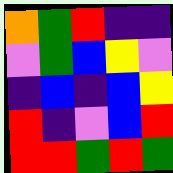[["orange", "green", "red", "indigo", "indigo"], ["violet", "green", "blue", "yellow", "violet"], ["indigo", "blue", "indigo", "blue", "yellow"], ["red", "indigo", "violet", "blue", "red"], ["red", "red", "green", "red", "green"]]